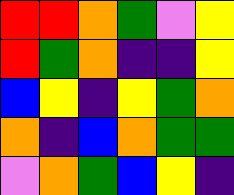[["red", "red", "orange", "green", "violet", "yellow"], ["red", "green", "orange", "indigo", "indigo", "yellow"], ["blue", "yellow", "indigo", "yellow", "green", "orange"], ["orange", "indigo", "blue", "orange", "green", "green"], ["violet", "orange", "green", "blue", "yellow", "indigo"]]